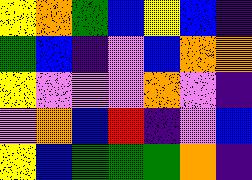[["yellow", "orange", "green", "blue", "yellow", "blue", "indigo"], ["green", "blue", "indigo", "violet", "blue", "orange", "orange"], ["yellow", "violet", "violet", "violet", "orange", "violet", "indigo"], ["violet", "orange", "blue", "red", "indigo", "violet", "blue"], ["yellow", "blue", "green", "green", "green", "orange", "indigo"]]